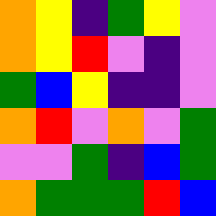[["orange", "yellow", "indigo", "green", "yellow", "violet"], ["orange", "yellow", "red", "violet", "indigo", "violet"], ["green", "blue", "yellow", "indigo", "indigo", "violet"], ["orange", "red", "violet", "orange", "violet", "green"], ["violet", "violet", "green", "indigo", "blue", "green"], ["orange", "green", "green", "green", "red", "blue"]]